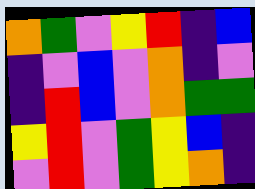[["orange", "green", "violet", "yellow", "red", "indigo", "blue"], ["indigo", "violet", "blue", "violet", "orange", "indigo", "violet"], ["indigo", "red", "blue", "violet", "orange", "green", "green"], ["yellow", "red", "violet", "green", "yellow", "blue", "indigo"], ["violet", "red", "violet", "green", "yellow", "orange", "indigo"]]